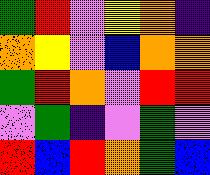[["green", "red", "violet", "yellow", "orange", "indigo"], ["orange", "yellow", "violet", "blue", "orange", "orange"], ["green", "red", "orange", "violet", "red", "red"], ["violet", "green", "indigo", "violet", "green", "violet"], ["red", "blue", "red", "orange", "green", "blue"]]